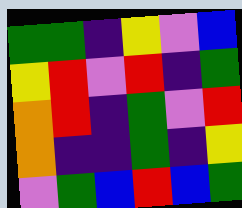[["green", "green", "indigo", "yellow", "violet", "blue"], ["yellow", "red", "violet", "red", "indigo", "green"], ["orange", "red", "indigo", "green", "violet", "red"], ["orange", "indigo", "indigo", "green", "indigo", "yellow"], ["violet", "green", "blue", "red", "blue", "green"]]